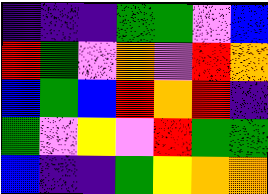[["indigo", "indigo", "indigo", "green", "green", "violet", "blue"], ["red", "green", "violet", "orange", "violet", "red", "orange"], ["blue", "green", "blue", "red", "orange", "red", "indigo"], ["green", "violet", "yellow", "violet", "red", "green", "green"], ["blue", "indigo", "indigo", "green", "yellow", "orange", "orange"]]